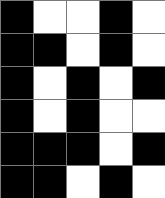[["black", "white", "white", "black", "white"], ["black", "black", "white", "black", "white"], ["black", "white", "black", "white", "black"], ["black", "white", "black", "white", "white"], ["black", "black", "black", "white", "black"], ["black", "black", "white", "black", "white"]]